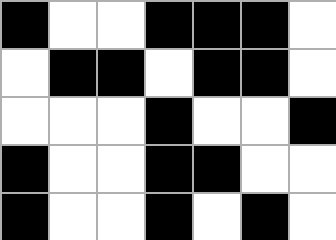[["black", "white", "white", "black", "black", "black", "white"], ["white", "black", "black", "white", "black", "black", "white"], ["white", "white", "white", "black", "white", "white", "black"], ["black", "white", "white", "black", "black", "white", "white"], ["black", "white", "white", "black", "white", "black", "white"]]